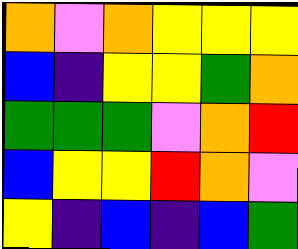[["orange", "violet", "orange", "yellow", "yellow", "yellow"], ["blue", "indigo", "yellow", "yellow", "green", "orange"], ["green", "green", "green", "violet", "orange", "red"], ["blue", "yellow", "yellow", "red", "orange", "violet"], ["yellow", "indigo", "blue", "indigo", "blue", "green"]]